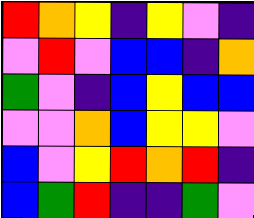[["red", "orange", "yellow", "indigo", "yellow", "violet", "indigo"], ["violet", "red", "violet", "blue", "blue", "indigo", "orange"], ["green", "violet", "indigo", "blue", "yellow", "blue", "blue"], ["violet", "violet", "orange", "blue", "yellow", "yellow", "violet"], ["blue", "violet", "yellow", "red", "orange", "red", "indigo"], ["blue", "green", "red", "indigo", "indigo", "green", "violet"]]